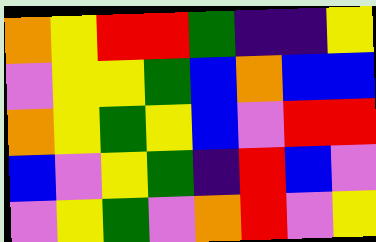[["orange", "yellow", "red", "red", "green", "indigo", "indigo", "yellow"], ["violet", "yellow", "yellow", "green", "blue", "orange", "blue", "blue"], ["orange", "yellow", "green", "yellow", "blue", "violet", "red", "red"], ["blue", "violet", "yellow", "green", "indigo", "red", "blue", "violet"], ["violet", "yellow", "green", "violet", "orange", "red", "violet", "yellow"]]